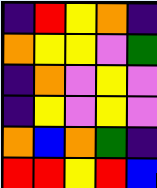[["indigo", "red", "yellow", "orange", "indigo"], ["orange", "yellow", "yellow", "violet", "green"], ["indigo", "orange", "violet", "yellow", "violet"], ["indigo", "yellow", "violet", "yellow", "violet"], ["orange", "blue", "orange", "green", "indigo"], ["red", "red", "yellow", "red", "blue"]]